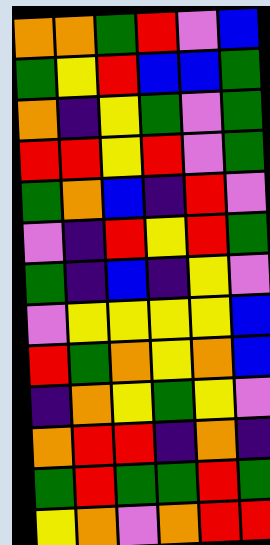[["orange", "orange", "green", "red", "violet", "blue"], ["green", "yellow", "red", "blue", "blue", "green"], ["orange", "indigo", "yellow", "green", "violet", "green"], ["red", "red", "yellow", "red", "violet", "green"], ["green", "orange", "blue", "indigo", "red", "violet"], ["violet", "indigo", "red", "yellow", "red", "green"], ["green", "indigo", "blue", "indigo", "yellow", "violet"], ["violet", "yellow", "yellow", "yellow", "yellow", "blue"], ["red", "green", "orange", "yellow", "orange", "blue"], ["indigo", "orange", "yellow", "green", "yellow", "violet"], ["orange", "red", "red", "indigo", "orange", "indigo"], ["green", "red", "green", "green", "red", "green"], ["yellow", "orange", "violet", "orange", "red", "red"]]